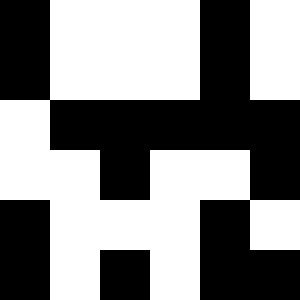[["black", "white", "white", "white", "black", "white"], ["black", "white", "white", "white", "black", "white"], ["white", "black", "black", "black", "black", "black"], ["white", "white", "black", "white", "white", "black"], ["black", "white", "white", "white", "black", "white"], ["black", "white", "black", "white", "black", "black"]]